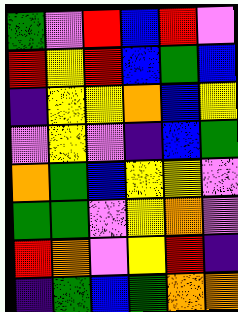[["green", "violet", "red", "blue", "red", "violet"], ["red", "yellow", "red", "blue", "green", "blue"], ["indigo", "yellow", "yellow", "orange", "blue", "yellow"], ["violet", "yellow", "violet", "indigo", "blue", "green"], ["orange", "green", "blue", "yellow", "yellow", "violet"], ["green", "green", "violet", "yellow", "orange", "violet"], ["red", "orange", "violet", "yellow", "red", "indigo"], ["indigo", "green", "blue", "green", "orange", "orange"]]